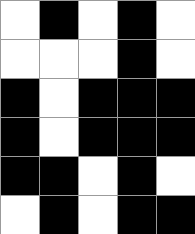[["white", "black", "white", "black", "white"], ["white", "white", "white", "black", "white"], ["black", "white", "black", "black", "black"], ["black", "white", "black", "black", "black"], ["black", "black", "white", "black", "white"], ["white", "black", "white", "black", "black"]]